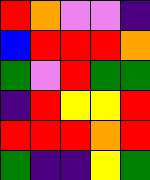[["red", "orange", "violet", "violet", "indigo"], ["blue", "red", "red", "red", "orange"], ["green", "violet", "red", "green", "green"], ["indigo", "red", "yellow", "yellow", "red"], ["red", "red", "red", "orange", "red"], ["green", "indigo", "indigo", "yellow", "green"]]